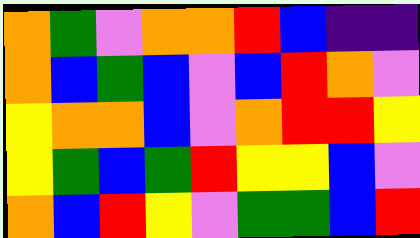[["orange", "green", "violet", "orange", "orange", "red", "blue", "indigo", "indigo"], ["orange", "blue", "green", "blue", "violet", "blue", "red", "orange", "violet"], ["yellow", "orange", "orange", "blue", "violet", "orange", "red", "red", "yellow"], ["yellow", "green", "blue", "green", "red", "yellow", "yellow", "blue", "violet"], ["orange", "blue", "red", "yellow", "violet", "green", "green", "blue", "red"]]